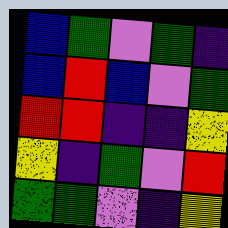[["blue", "green", "violet", "green", "indigo"], ["blue", "red", "blue", "violet", "green"], ["red", "red", "indigo", "indigo", "yellow"], ["yellow", "indigo", "green", "violet", "red"], ["green", "green", "violet", "indigo", "yellow"]]